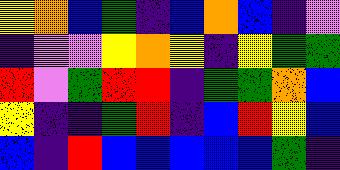[["yellow", "orange", "blue", "green", "indigo", "blue", "orange", "blue", "indigo", "violet"], ["indigo", "violet", "violet", "yellow", "orange", "yellow", "indigo", "yellow", "green", "green"], ["red", "violet", "green", "red", "red", "indigo", "green", "green", "orange", "blue"], ["yellow", "indigo", "indigo", "green", "red", "indigo", "blue", "red", "yellow", "blue"], ["blue", "indigo", "red", "blue", "blue", "blue", "blue", "blue", "green", "indigo"]]